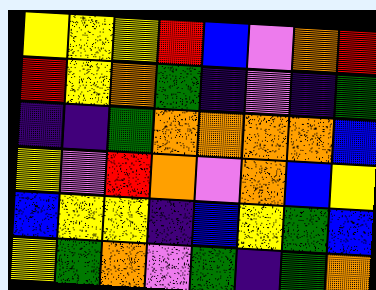[["yellow", "yellow", "yellow", "red", "blue", "violet", "orange", "red"], ["red", "yellow", "orange", "green", "indigo", "violet", "indigo", "green"], ["indigo", "indigo", "green", "orange", "orange", "orange", "orange", "blue"], ["yellow", "violet", "red", "orange", "violet", "orange", "blue", "yellow"], ["blue", "yellow", "yellow", "indigo", "blue", "yellow", "green", "blue"], ["yellow", "green", "orange", "violet", "green", "indigo", "green", "orange"]]